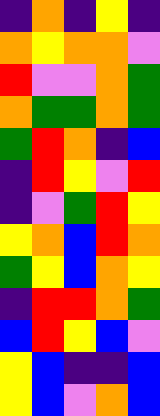[["indigo", "orange", "indigo", "yellow", "indigo"], ["orange", "yellow", "orange", "orange", "violet"], ["red", "violet", "violet", "orange", "green"], ["orange", "green", "green", "orange", "green"], ["green", "red", "orange", "indigo", "blue"], ["indigo", "red", "yellow", "violet", "red"], ["indigo", "violet", "green", "red", "yellow"], ["yellow", "orange", "blue", "red", "orange"], ["green", "yellow", "blue", "orange", "yellow"], ["indigo", "red", "red", "orange", "green"], ["blue", "red", "yellow", "blue", "violet"], ["yellow", "blue", "indigo", "indigo", "blue"], ["yellow", "blue", "violet", "orange", "blue"]]